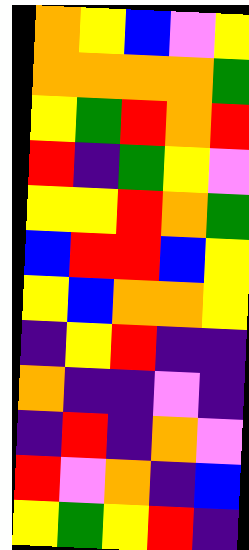[["orange", "yellow", "blue", "violet", "yellow"], ["orange", "orange", "orange", "orange", "green"], ["yellow", "green", "red", "orange", "red"], ["red", "indigo", "green", "yellow", "violet"], ["yellow", "yellow", "red", "orange", "green"], ["blue", "red", "red", "blue", "yellow"], ["yellow", "blue", "orange", "orange", "yellow"], ["indigo", "yellow", "red", "indigo", "indigo"], ["orange", "indigo", "indigo", "violet", "indigo"], ["indigo", "red", "indigo", "orange", "violet"], ["red", "violet", "orange", "indigo", "blue"], ["yellow", "green", "yellow", "red", "indigo"]]